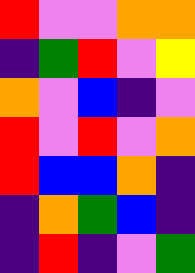[["red", "violet", "violet", "orange", "orange"], ["indigo", "green", "red", "violet", "yellow"], ["orange", "violet", "blue", "indigo", "violet"], ["red", "violet", "red", "violet", "orange"], ["red", "blue", "blue", "orange", "indigo"], ["indigo", "orange", "green", "blue", "indigo"], ["indigo", "red", "indigo", "violet", "green"]]